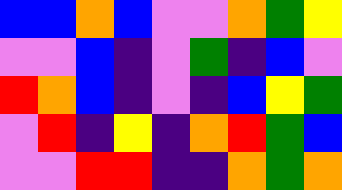[["blue", "blue", "orange", "blue", "violet", "violet", "orange", "green", "yellow"], ["violet", "violet", "blue", "indigo", "violet", "green", "indigo", "blue", "violet"], ["red", "orange", "blue", "indigo", "violet", "indigo", "blue", "yellow", "green"], ["violet", "red", "indigo", "yellow", "indigo", "orange", "red", "green", "blue"], ["violet", "violet", "red", "red", "indigo", "indigo", "orange", "green", "orange"]]